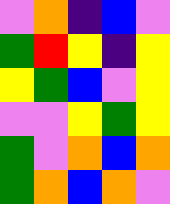[["violet", "orange", "indigo", "blue", "violet"], ["green", "red", "yellow", "indigo", "yellow"], ["yellow", "green", "blue", "violet", "yellow"], ["violet", "violet", "yellow", "green", "yellow"], ["green", "violet", "orange", "blue", "orange"], ["green", "orange", "blue", "orange", "violet"]]